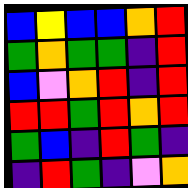[["blue", "yellow", "blue", "blue", "orange", "red"], ["green", "orange", "green", "green", "indigo", "red"], ["blue", "violet", "orange", "red", "indigo", "red"], ["red", "red", "green", "red", "orange", "red"], ["green", "blue", "indigo", "red", "green", "indigo"], ["indigo", "red", "green", "indigo", "violet", "orange"]]